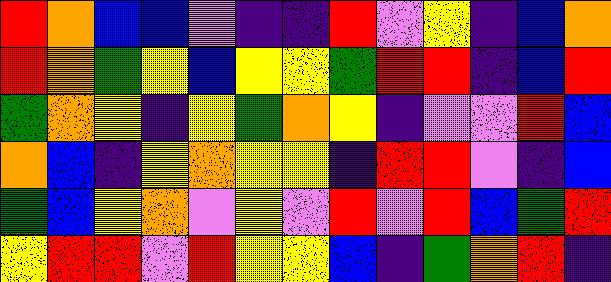[["red", "orange", "blue", "blue", "violet", "indigo", "indigo", "red", "violet", "yellow", "indigo", "blue", "orange"], ["red", "orange", "green", "yellow", "blue", "yellow", "yellow", "green", "red", "red", "indigo", "blue", "red"], ["green", "orange", "yellow", "indigo", "yellow", "green", "orange", "yellow", "indigo", "violet", "violet", "red", "blue"], ["orange", "blue", "indigo", "yellow", "orange", "yellow", "yellow", "indigo", "red", "red", "violet", "indigo", "blue"], ["green", "blue", "yellow", "orange", "violet", "yellow", "violet", "red", "violet", "red", "blue", "green", "red"], ["yellow", "red", "red", "violet", "red", "yellow", "yellow", "blue", "indigo", "green", "orange", "red", "indigo"]]